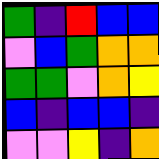[["green", "indigo", "red", "blue", "blue"], ["violet", "blue", "green", "orange", "orange"], ["green", "green", "violet", "orange", "yellow"], ["blue", "indigo", "blue", "blue", "indigo"], ["violet", "violet", "yellow", "indigo", "orange"]]